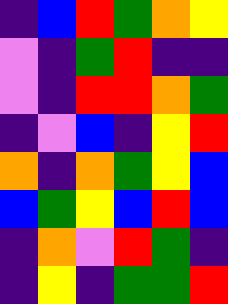[["indigo", "blue", "red", "green", "orange", "yellow"], ["violet", "indigo", "green", "red", "indigo", "indigo"], ["violet", "indigo", "red", "red", "orange", "green"], ["indigo", "violet", "blue", "indigo", "yellow", "red"], ["orange", "indigo", "orange", "green", "yellow", "blue"], ["blue", "green", "yellow", "blue", "red", "blue"], ["indigo", "orange", "violet", "red", "green", "indigo"], ["indigo", "yellow", "indigo", "green", "green", "red"]]